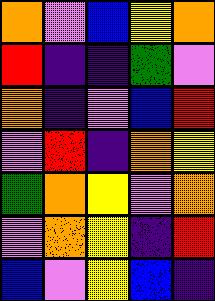[["orange", "violet", "blue", "yellow", "orange"], ["red", "indigo", "indigo", "green", "violet"], ["orange", "indigo", "violet", "blue", "red"], ["violet", "red", "indigo", "orange", "yellow"], ["green", "orange", "yellow", "violet", "orange"], ["violet", "orange", "yellow", "indigo", "red"], ["blue", "violet", "yellow", "blue", "indigo"]]